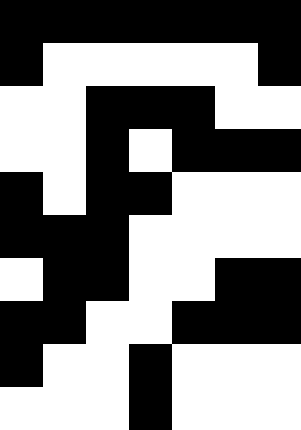[["black", "black", "black", "black", "black", "black", "black"], ["black", "white", "white", "white", "white", "white", "black"], ["white", "white", "black", "black", "black", "white", "white"], ["white", "white", "black", "white", "black", "black", "black"], ["black", "white", "black", "black", "white", "white", "white"], ["black", "black", "black", "white", "white", "white", "white"], ["white", "black", "black", "white", "white", "black", "black"], ["black", "black", "white", "white", "black", "black", "black"], ["black", "white", "white", "black", "white", "white", "white"], ["white", "white", "white", "black", "white", "white", "white"]]